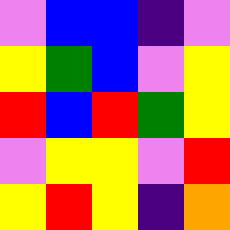[["violet", "blue", "blue", "indigo", "violet"], ["yellow", "green", "blue", "violet", "yellow"], ["red", "blue", "red", "green", "yellow"], ["violet", "yellow", "yellow", "violet", "red"], ["yellow", "red", "yellow", "indigo", "orange"]]